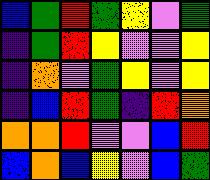[["blue", "green", "red", "green", "yellow", "violet", "green"], ["indigo", "green", "red", "yellow", "violet", "violet", "yellow"], ["indigo", "orange", "violet", "green", "yellow", "violet", "yellow"], ["indigo", "blue", "red", "green", "indigo", "red", "orange"], ["orange", "orange", "red", "violet", "violet", "blue", "red"], ["blue", "orange", "blue", "yellow", "violet", "blue", "green"]]